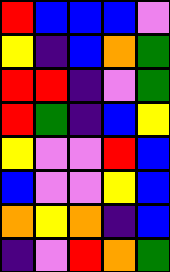[["red", "blue", "blue", "blue", "violet"], ["yellow", "indigo", "blue", "orange", "green"], ["red", "red", "indigo", "violet", "green"], ["red", "green", "indigo", "blue", "yellow"], ["yellow", "violet", "violet", "red", "blue"], ["blue", "violet", "violet", "yellow", "blue"], ["orange", "yellow", "orange", "indigo", "blue"], ["indigo", "violet", "red", "orange", "green"]]